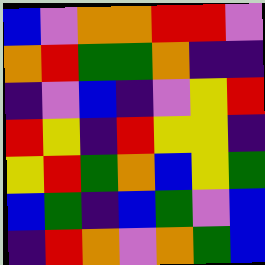[["blue", "violet", "orange", "orange", "red", "red", "violet"], ["orange", "red", "green", "green", "orange", "indigo", "indigo"], ["indigo", "violet", "blue", "indigo", "violet", "yellow", "red"], ["red", "yellow", "indigo", "red", "yellow", "yellow", "indigo"], ["yellow", "red", "green", "orange", "blue", "yellow", "green"], ["blue", "green", "indigo", "blue", "green", "violet", "blue"], ["indigo", "red", "orange", "violet", "orange", "green", "blue"]]